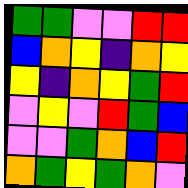[["green", "green", "violet", "violet", "red", "red"], ["blue", "orange", "yellow", "indigo", "orange", "yellow"], ["yellow", "indigo", "orange", "yellow", "green", "red"], ["violet", "yellow", "violet", "red", "green", "blue"], ["violet", "violet", "green", "orange", "blue", "red"], ["orange", "green", "yellow", "green", "orange", "violet"]]